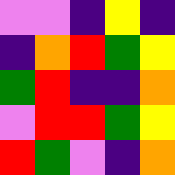[["violet", "violet", "indigo", "yellow", "indigo"], ["indigo", "orange", "red", "green", "yellow"], ["green", "red", "indigo", "indigo", "orange"], ["violet", "red", "red", "green", "yellow"], ["red", "green", "violet", "indigo", "orange"]]